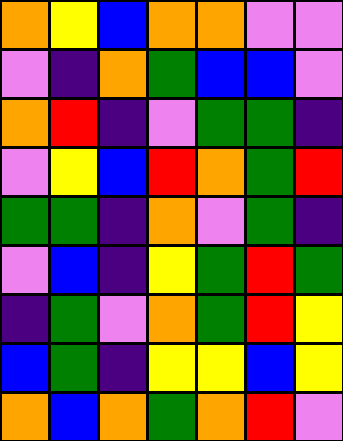[["orange", "yellow", "blue", "orange", "orange", "violet", "violet"], ["violet", "indigo", "orange", "green", "blue", "blue", "violet"], ["orange", "red", "indigo", "violet", "green", "green", "indigo"], ["violet", "yellow", "blue", "red", "orange", "green", "red"], ["green", "green", "indigo", "orange", "violet", "green", "indigo"], ["violet", "blue", "indigo", "yellow", "green", "red", "green"], ["indigo", "green", "violet", "orange", "green", "red", "yellow"], ["blue", "green", "indigo", "yellow", "yellow", "blue", "yellow"], ["orange", "blue", "orange", "green", "orange", "red", "violet"]]